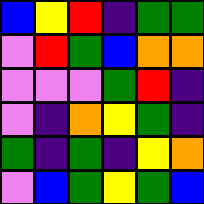[["blue", "yellow", "red", "indigo", "green", "green"], ["violet", "red", "green", "blue", "orange", "orange"], ["violet", "violet", "violet", "green", "red", "indigo"], ["violet", "indigo", "orange", "yellow", "green", "indigo"], ["green", "indigo", "green", "indigo", "yellow", "orange"], ["violet", "blue", "green", "yellow", "green", "blue"]]